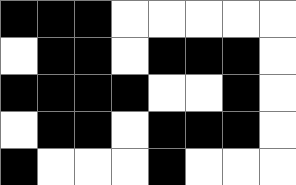[["black", "black", "black", "white", "white", "white", "white", "white"], ["white", "black", "black", "white", "black", "black", "black", "white"], ["black", "black", "black", "black", "white", "white", "black", "white"], ["white", "black", "black", "white", "black", "black", "black", "white"], ["black", "white", "white", "white", "black", "white", "white", "white"]]